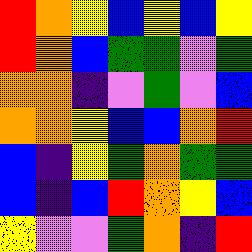[["red", "orange", "yellow", "blue", "yellow", "blue", "yellow"], ["red", "orange", "blue", "green", "green", "violet", "green"], ["orange", "orange", "indigo", "violet", "green", "violet", "blue"], ["orange", "orange", "yellow", "blue", "blue", "orange", "red"], ["blue", "indigo", "yellow", "green", "orange", "green", "green"], ["blue", "indigo", "blue", "red", "orange", "yellow", "blue"], ["yellow", "violet", "violet", "green", "orange", "indigo", "red"]]